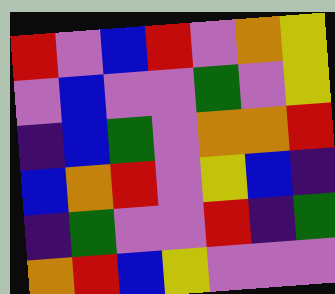[["red", "violet", "blue", "red", "violet", "orange", "yellow"], ["violet", "blue", "violet", "violet", "green", "violet", "yellow"], ["indigo", "blue", "green", "violet", "orange", "orange", "red"], ["blue", "orange", "red", "violet", "yellow", "blue", "indigo"], ["indigo", "green", "violet", "violet", "red", "indigo", "green"], ["orange", "red", "blue", "yellow", "violet", "violet", "violet"]]